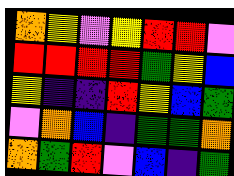[["orange", "yellow", "violet", "yellow", "red", "red", "violet"], ["red", "red", "red", "red", "green", "yellow", "blue"], ["yellow", "indigo", "indigo", "red", "yellow", "blue", "green"], ["violet", "orange", "blue", "indigo", "green", "green", "orange"], ["orange", "green", "red", "violet", "blue", "indigo", "green"]]